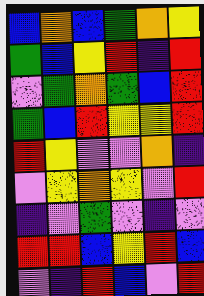[["blue", "orange", "blue", "green", "orange", "yellow"], ["green", "blue", "yellow", "red", "indigo", "red"], ["violet", "green", "orange", "green", "blue", "red"], ["green", "blue", "red", "yellow", "yellow", "red"], ["red", "yellow", "violet", "violet", "orange", "indigo"], ["violet", "yellow", "orange", "yellow", "violet", "red"], ["indigo", "violet", "green", "violet", "indigo", "violet"], ["red", "red", "blue", "yellow", "red", "blue"], ["violet", "indigo", "red", "blue", "violet", "red"]]